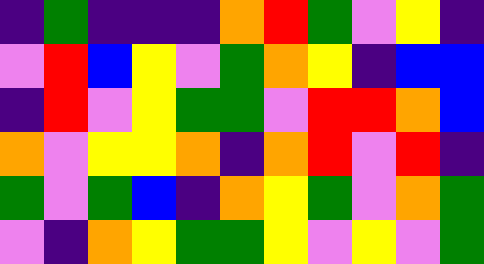[["indigo", "green", "indigo", "indigo", "indigo", "orange", "red", "green", "violet", "yellow", "indigo"], ["violet", "red", "blue", "yellow", "violet", "green", "orange", "yellow", "indigo", "blue", "blue"], ["indigo", "red", "violet", "yellow", "green", "green", "violet", "red", "red", "orange", "blue"], ["orange", "violet", "yellow", "yellow", "orange", "indigo", "orange", "red", "violet", "red", "indigo"], ["green", "violet", "green", "blue", "indigo", "orange", "yellow", "green", "violet", "orange", "green"], ["violet", "indigo", "orange", "yellow", "green", "green", "yellow", "violet", "yellow", "violet", "green"]]